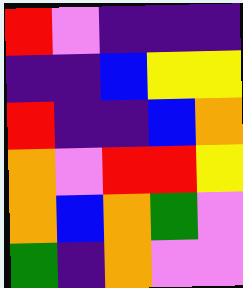[["red", "violet", "indigo", "indigo", "indigo"], ["indigo", "indigo", "blue", "yellow", "yellow"], ["red", "indigo", "indigo", "blue", "orange"], ["orange", "violet", "red", "red", "yellow"], ["orange", "blue", "orange", "green", "violet"], ["green", "indigo", "orange", "violet", "violet"]]